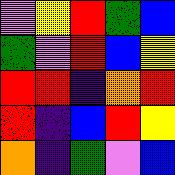[["violet", "yellow", "red", "green", "blue"], ["green", "violet", "red", "blue", "yellow"], ["red", "red", "indigo", "orange", "red"], ["red", "indigo", "blue", "red", "yellow"], ["orange", "indigo", "green", "violet", "blue"]]